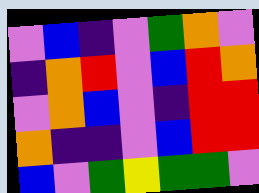[["violet", "blue", "indigo", "violet", "green", "orange", "violet"], ["indigo", "orange", "red", "violet", "blue", "red", "orange"], ["violet", "orange", "blue", "violet", "indigo", "red", "red"], ["orange", "indigo", "indigo", "violet", "blue", "red", "red"], ["blue", "violet", "green", "yellow", "green", "green", "violet"]]